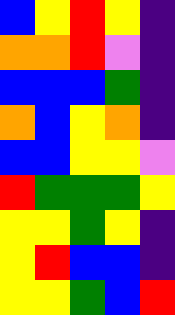[["blue", "yellow", "red", "yellow", "indigo"], ["orange", "orange", "red", "violet", "indigo"], ["blue", "blue", "blue", "green", "indigo"], ["orange", "blue", "yellow", "orange", "indigo"], ["blue", "blue", "yellow", "yellow", "violet"], ["red", "green", "green", "green", "yellow"], ["yellow", "yellow", "green", "yellow", "indigo"], ["yellow", "red", "blue", "blue", "indigo"], ["yellow", "yellow", "green", "blue", "red"]]